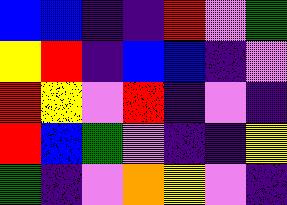[["blue", "blue", "indigo", "indigo", "red", "violet", "green"], ["yellow", "red", "indigo", "blue", "blue", "indigo", "violet"], ["red", "yellow", "violet", "red", "indigo", "violet", "indigo"], ["red", "blue", "green", "violet", "indigo", "indigo", "yellow"], ["green", "indigo", "violet", "orange", "yellow", "violet", "indigo"]]